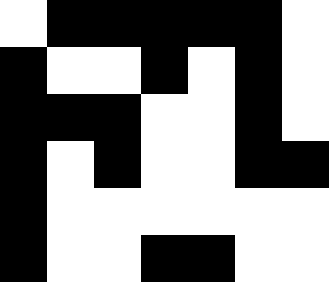[["white", "black", "black", "black", "black", "black", "white"], ["black", "white", "white", "black", "white", "black", "white"], ["black", "black", "black", "white", "white", "black", "white"], ["black", "white", "black", "white", "white", "black", "black"], ["black", "white", "white", "white", "white", "white", "white"], ["black", "white", "white", "black", "black", "white", "white"]]